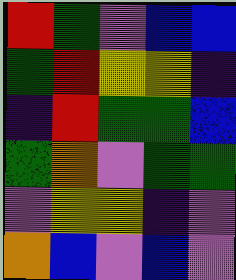[["red", "green", "violet", "blue", "blue"], ["green", "red", "yellow", "yellow", "indigo"], ["indigo", "red", "green", "green", "blue"], ["green", "orange", "violet", "green", "green"], ["violet", "yellow", "yellow", "indigo", "violet"], ["orange", "blue", "violet", "blue", "violet"]]